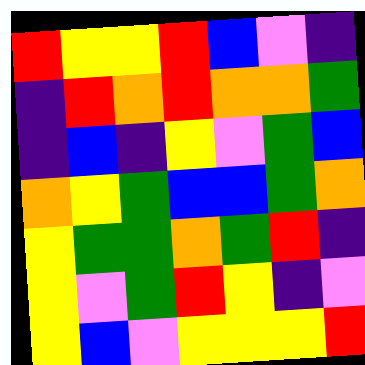[["red", "yellow", "yellow", "red", "blue", "violet", "indigo"], ["indigo", "red", "orange", "red", "orange", "orange", "green"], ["indigo", "blue", "indigo", "yellow", "violet", "green", "blue"], ["orange", "yellow", "green", "blue", "blue", "green", "orange"], ["yellow", "green", "green", "orange", "green", "red", "indigo"], ["yellow", "violet", "green", "red", "yellow", "indigo", "violet"], ["yellow", "blue", "violet", "yellow", "yellow", "yellow", "red"]]